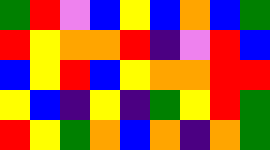[["green", "red", "violet", "blue", "yellow", "blue", "orange", "blue", "green"], ["red", "yellow", "orange", "orange", "red", "indigo", "violet", "red", "blue"], ["blue", "yellow", "red", "blue", "yellow", "orange", "orange", "red", "red"], ["yellow", "blue", "indigo", "yellow", "indigo", "green", "yellow", "red", "green"], ["red", "yellow", "green", "orange", "blue", "orange", "indigo", "orange", "green"]]